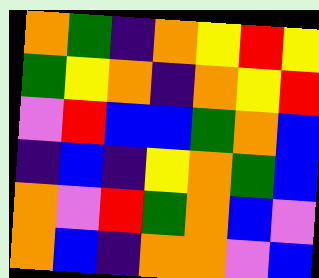[["orange", "green", "indigo", "orange", "yellow", "red", "yellow"], ["green", "yellow", "orange", "indigo", "orange", "yellow", "red"], ["violet", "red", "blue", "blue", "green", "orange", "blue"], ["indigo", "blue", "indigo", "yellow", "orange", "green", "blue"], ["orange", "violet", "red", "green", "orange", "blue", "violet"], ["orange", "blue", "indigo", "orange", "orange", "violet", "blue"]]